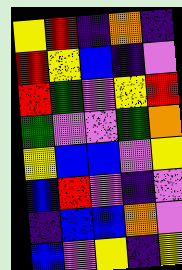[["yellow", "red", "indigo", "orange", "indigo"], ["red", "yellow", "blue", "indigo", "violet"], ["red", "green", "violet", "yellow", "red"], ["green", "violet", "violet", "green", "orange"], ["yellow", "blue", "blue", "violet", "yellow"], ["blue", "red", "violet", "indigo", "violet"], ["indigo", "blue", "blue", "orange", "violet"], ["blue", "violet", "yellow", "indigo", "yellow"]]